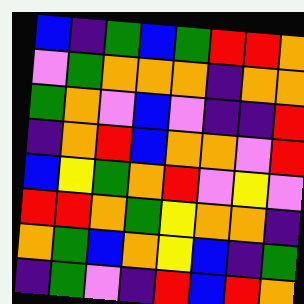[["blue", "indigo", "green", "blue", "green", "red", "red", "orange"], ["violet", "green", "orange", "orange", "orange", "indigo", "orange", "orange"], ["green", "orange", "violet", "blue", "violet", "indigo", "indigo", "red"], ["indigo", "orange", "red", "blue", "orange", "orange", "violet", "red"], ["blue", "yellow", "green", "orange", "red", "violet", "yellow", "violet"], ["red", "red", "orange", "green", "yellow", "orange", "orange", "indigo"], ["orange", "green", "blue", "orange", "yellow", "blue", "indigo", "green"], ["indigo", "green", "violet", "indigo", "red", "blue", "red", "orange"]]